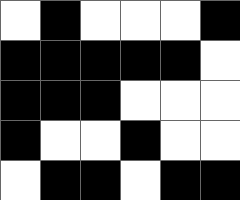[["white", "black", "white", "white", "white", "black"], ["black", "black", "black", "black", "black", "white"], ["black", "black", "black", "white", "white", "white"], ["black", "white", "white", "black", "white", "white"], ["white", "black", "black", "white", "black", "black"]]